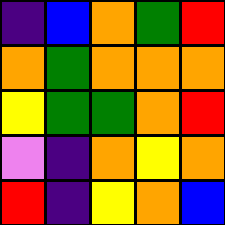[["indigo", "blue", "orange", "green", "red"], ["orange", "green", "orange", "orange", "orange"], ["yellow", "green", "green", "orange", "red"], ["violet", "indigo", "orange", "yellow", "orange"], ["red", "indigo", "yellow", "orange", "blue"]]